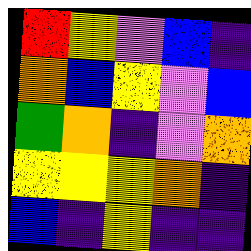[["red", "yellow", "violet", "blue", "indigo"], ["orange", "blue", "yellow", "violet", "blue"], ["green", "orange", "indigo", "violet", "orange"], ["yellow", "yellow", "yellow", "orange", "indigo"], ["blue", "indigo", "yellow", "indigo", "indigo"]]